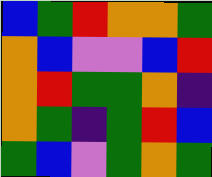[["blue", "green", "red", "orange", "orange", "green"], ["orange", "blue", "violet", "violet", "blue", "red"], ["orange", "red", "green", "green", "orange", "indigo"], ["orange", "green", "indigo", "green", "red", "blue"], ["green", "blue", "violet", "green", "orange", "green"]]